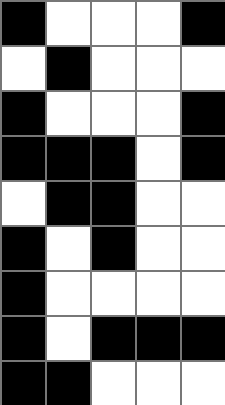[["black", "white", "white", "white", "black"], ["white", "black", "white", "white", "white"], ["black", "white", "white", "white", "black"], ["black", "black", "black", "white", "black"], ["white", "black", "black", "white", "white"], ["black", "white", "black", "white", "white"], ["black", "white", "white", "white", "white"], ["black", "white", "black", "black", "black"], ["black", "black", "white", "white", "white"]]